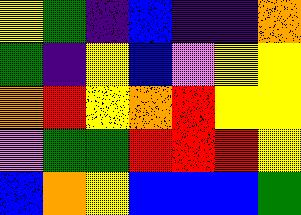[["yellow", "green", "indigo", "blue", "indigo", "indigo", "orange"], ["green", "indigo", "yellow", "blue", "violet", "yellow", "yellow"], ["orange", "red", "yellow", "orange", "red", "yellow", "yellow"], ["violet", "green", "green", "red", "red", "red", "yellow"], ["blue", "orange", "yellow", "blue", "blue", "blue", "green"]]